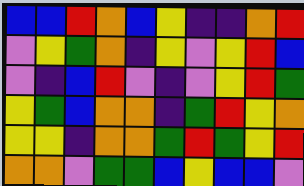[["blue", "blue", "red", "orange", "blue", "yellow", "indigo", "indigo", "orange", "red"], ["violet", "yellow", "green", "orange", "indigo", "yellow", "violet", "yellow", "red", "blue"], ["violet", "indigo", "blue", "red", "violet", "indigo", "violet", "yellow", "red", "green"], ["yellow", "green", "blue", "orange", "orange", "indigo", "green", "red", "yellow", "orange"], ["yellow", "yellow", "indigo", "orange", "orange", "green", "red", "green", "yellow", "red"], ["orange", "orange", "violet", "green", "green", "blue", "yellow", "blue", "blue", "violet"]]